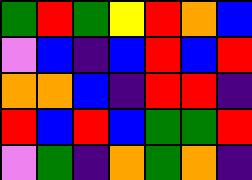[["green", "red", "green", "yellow", "red", "orange", "blue"], ["violet", "blue", "indigo", "blue", "red", "blue", "red"], ["orange", "orange", "blue", "indigo", "red", "red", "indigo"], ["red", "blue", "red", "blue", "green", "green", "red"], ["violet", "green", "indigo", "orange", "green", "orange", "indigo"]]